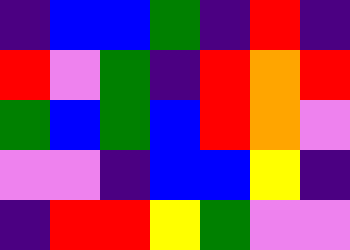[["indigo", "blue", "blue", "green", "indigo", "red", "indigo"], ["red", "violet", "green", "indigo", "red", "orange", "red"], ["green", "blue", "green", "blue", "red", "orange", "violet"], ["violet", "violet", "indigo", "blue", "blue", "yellow", "indigo"], ["indigo", "red", "red", "yellow", "green", "violet", "violet"]]